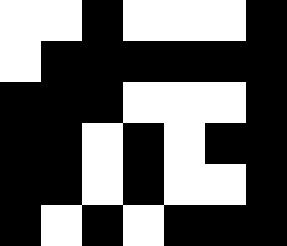[["white", "white", "black", "white", "white", "white", "black"], ["white", "black", "black", "black", "black", "black", "black"], ["black", "black", "black", "white", "white", "white", "black"], ["black", "black", "white", "black", "white", "black", "black"], ["black", "black", "white", "black", "white", "white", "black"], ["black", "white", "black", "white", "black", "black", "black"]]